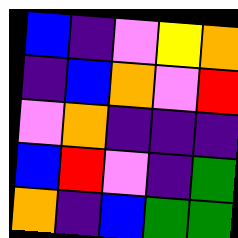[["blue", "indigo", "violet", "yellow", "orange"], ["indigo", "blue", "orange", "violet", "red"], ["violet", "orange", "indigo", "indigo", "indigo"], ["blue", "red", "violet", "indigo", "green"], ["orange", "indigo", "blue", "green", "green"]]